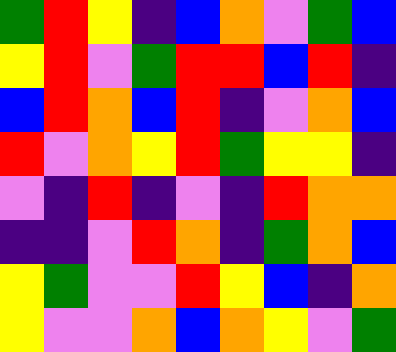[["green", "red", "yellow", "indigo", "blue", "orange", "violet", "green", "blue"], ["yellow", "red", "violet", "green", "red", "red", "blue", "red", "indigo"], ["blue", "red", "orange", "blue", "red", "indigo", "violet", "orange", "blue"], ["red", "violet", "orange", "yellow", "red", "green", "yellow", "yellow", "indigo"], ["violet", "indigo", "red", "indigo", "violet", "indigo", "red", "orange", "orange"], ["indigo", "indigo", "violet", "red", "orange", "indigo", "green", "orange", "blue"], ["yellow", "green", "violet", "violet", "red", "yellow", "blue", "indigo", "orange"], ["yellow", "violet", "violet", "orange", "blue", "orange", "yellow", "violet", "green"]]